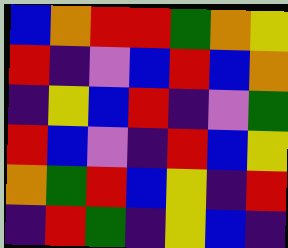[["blue", "orange", "red", "red", "green", "orange", "yellow"], ["red", "indigo", "violet", "blue", "red", "blue", "orange"], ["indigo", "yellow", "blue", "red", "indigo", "violet", "green"], ["red", "blue", "violet", "indigo", "red", "blue", "yellow"], ["orange", "green", "red", "blue", "yellow", "indigo", "red"], ["indigo", "red", "green", "indigo", "yellow", "blue", "indigo"]]